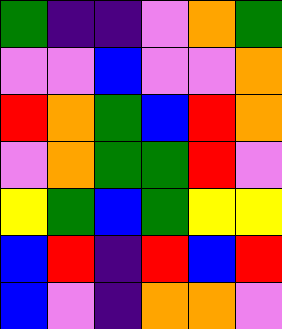[["green", "indigo", "indigo", "violet", "orange", "green"], ["violet", "violet", "blue", "violet", "violet", "orange"], ["red", "orange", "green", "blue", "red", "orange"], ["violet", "orange", "green", "green", "red", "violet"], ["yellow", "green", "blue", "green", "yellow", "yellow"], ["blue", "red", "indigo", "red", "blue", "red"], ["blue", "violet", "indigo", "orange", "orange", "violet"]]